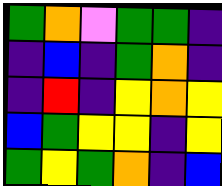[["green", "orange", "violet", "green", "green", "indigo"], ["indigo", "blue", "indigo", "green", "orange", "indigo"], ["indigo", "red", "indigo", "yellow", "orange", "yellow"], ["blue", "green", "yellow", "yellow", "indigo", "yellow"], ["green", "yellow", "green", "orange", "indigo", "blue"]]